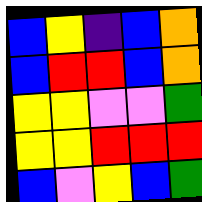[["blue", "yellow", "indigo", "blue", "orange"], ["blue", "red", "red", "blue", "orange"], ["yellow", "yellow", "violet", "violet", "green"], ["yellow", "yellow", "red", "red", "red"], ["blue", "violet", "yellow", "blue", "green"]]